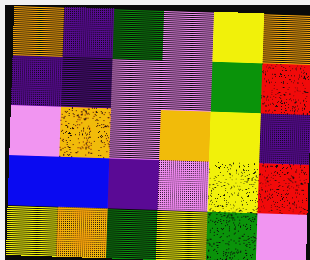[["orange", "indigo", "green", "violet", "yellow", "orange"], ["indigo", "indigo", "violet", "violet", "green", "red"], ["violet", "orange", "violet", "orange", "yellow", "indigo"], ["blue", "blue", "indigo", "violet", "yellow", "red"], ["yellow", "orange", "green", "yellow", "green", "violet"]]